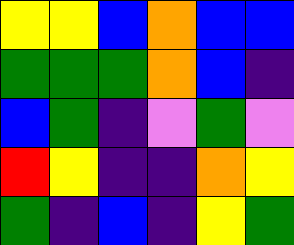[["yellow", "yellow", "blue", "orange", "blue", "blue"], ["green", "green", "green", "orange", "blue", "indigo"], ["blue", "green", "indigo", "violet", "green", "violet"], ["red", "yellow", "indigo", "indigo", "orange", "yellow"], ["green", "indigo", "blue", "indigo", "yellow", "green"]]